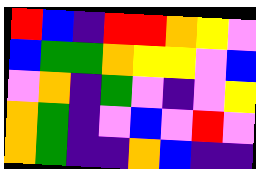[["red", "blue", "indigo", "red", "red", "orange", "yellow", "violet"], ["blue", "green", "green", "orange", "yellow", "yellow", "violet", "blue"], ["violet", "orange", "indigo", "green", "violet", "indigo", "violet", "yellow"], ["orange", "green", "indigo", "violet", "blue", "violet", "red", "violet"], ["orange", "green", "indigo", "indigo", "orange", "blue", "indigo", "indigo"]]